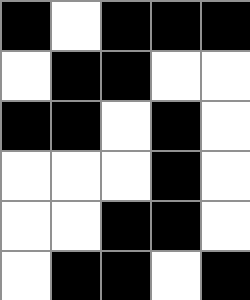[["black", "white", "black", "black", "black"], ["white", "black", "black", "white", "white"], ["black", "black", "white", "black", "white"], ["white", "white", "white", "black", "white"], ["white", "white", "black", "black", "white"], ["white", "black", "black", "white", "black"]]